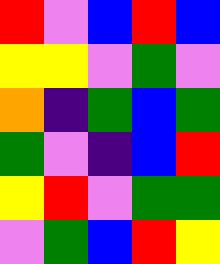[["red", "violet", "blue", "red", "blue"], ["yellow", "yellow", "violet", "green", "violet"], ["orange", "indigo", "green", "blue", "green"], ["green", "violet", "indigo", "blue", "red"], ["yellow", "red", "violet", "green", "green"], ["violet", "green", "blue", "red", "yellow"]]